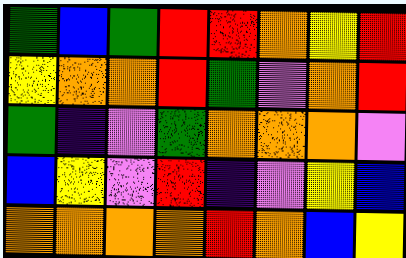[["green", "blue", "green", "red", "red", "orange", "yellow", "red"], ["yellow", "orange", "orange", "red", "green", "violet", "orange", "red"], ["green", "indigo", "violet", "green", "orange", "orange", "orange", "violet"], ["blue", "yellow", "violet", "red", "indigo", "violet", "yellow", "blue"], ["orange", "orange", "orange", "orange", "red", "orange", "blue", "yellow"]]